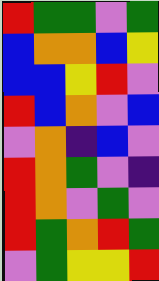[["red", "green", "green", "violet", "green"], ["blue", "orange", "orange", "blue", "yellow"], ["blue", "blue", "yellow", "red", "violet"], ["red", "blue", "orange", "violet", "blue"], ["violet", "orange", "indigo", "blue", "violet"], ["red", "orange", "green", "violet", "indigo"], ["red", "orange", "violet", "green", "violet"], ["red", "green", "orange", "red", "green"], ["violet", "green", "yellow", "yellow", "red"]]